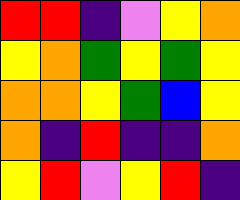[["red", "red", "indigo", "violet", "yellow", "orange"], ["yellow", "orange", "green", "yellow", "green", "yellow"], ["orange", "orange", "yellow", "green", "blue", "yellow"], ["orange", "indigo", "red", "indigo", "indigo", "orange"], ["yellow", "red", "violet", "yellow", "red", "indigo"]]